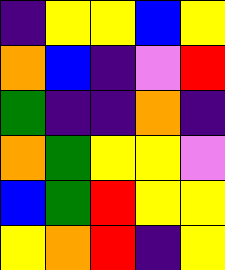[["indigo", "yellow", "yellow", "blue", "yellow"], ["orange", "blue", "indigo", "violet", "red"], ["green", "indigo", "indigo", "orange", "indigo"], ["orange", "green", "yellow", "yellow", "violet"], ["blue", "green", "red", "yellow", "yellow"], ["yellow", "orange", "red", "indigo", "yellow"]]